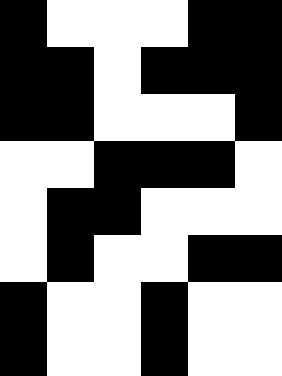[["black", "white", "white", "white", "black", "black"], ["black", "black", "white", "black", "black", "black"], ["black", "black", "white", "white", "white", "black"], ["white", "white", "black", "black", "black", "white"], ["white", "black", "black", "white", "white", "white"], ["white", "black", "white", "white", "black", "black"], ["black", "white", "white", "black", "white", "white"], ["black", "white", "white", "black", "white", "white"]]